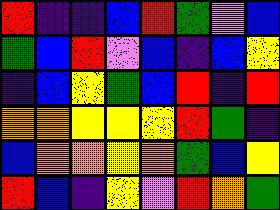[["red", "indigo", "indigo", "blue", "red", "green", "violet", "blue"], ["green", "blue", "red", "violet", "blue", "indigo", "blue", "yellow"], ["indigo", "blue", "yellow", "green", "blue", "red", "indigo", "red"], ["orange", "orange", "yellow", "yellow", "yellow", "red", "green", "indigo"], ["blue", "orange", "orange", "yellow", "orange", "green", "blue", "yellow"], ["red", "blue", "indigo", "yellow", "violet", "red", "orange", "green"]]